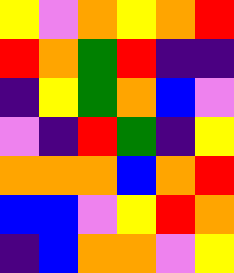[["yellow", "violet", "orange", "yellow", "orange", "red"], ["red", "orange", "green", "red", "indigo", "indigo"], ["indigo", "yellow", "green", "orange", "blue", "violet"], ["violet", "indigo", "red", "green", "indigo", "yellow"], ["orange", "orange", "orange", "blue", "orange", "red"], ["blue", "blue", "violet", "yellow", "red", "orange"], ["indigo", "blue", "orange", "orange", "violet", "yellow"]]